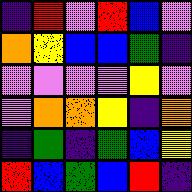[["indigo", "red", "violet", "red", "blue", "violet"], ["orange", "yellow", "blue", "blue", "green", "indigo"], ["violet", "violet", "violet", "violet", "yellow", "violet"], ["violet", "orange", "orange", "yellow", "indigo", "orange"], ["indigo", "green", "indigo", "green", "blue", "yellow"], ["red", "blue", "green", "blue", "red", "indigo"]]